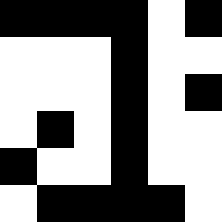[["black", "black", "black", "black", "white", "black"], ["white", "white", "white", "black", "white", "white"], ["white", "white", "white", "black", "white", "black"], ["white", "black", "white", "black", "white", "white"], ["black", "white", "white", "black", "white", "white"], ["white", "black", "black", "black", "black", "white"]]